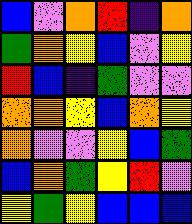[["blue", "violet", "orange", "red", "indigo", "orange"], ["green", "orange", "yellow", "blue", "violet", "yellow"], ["red", "blue", "indigo", "green", "violet", "violet"], ["orange", "orange", "yellow", "blue", "orange", "yellow"], ["orange", "violet", "violet", "yellow", "blue", "green"], ["blue", "orange", "green", "yellow", "red", "violet"], ["yellow", "green", "yellow", "blue", "blue", "blue"]]